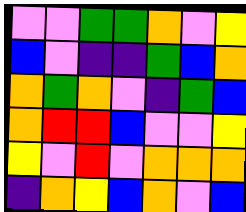[["violet", "violet", "green", "green", "orange", "violet", "yellow"], ["blue", "violet", "indigo", "indigo", "green", "blue", "orange"], ["orange", "green", "orange", "violet", "indigo", "green", "blue"], ["orange", "red", "red", "blue", "violet", "violet", "yellow"], ["yellow", "violet", "red", "violet", "orange", "orange", "orange"], ["indigo", "orange", "yellow", "blue", "orange", "violet", "blue"]]